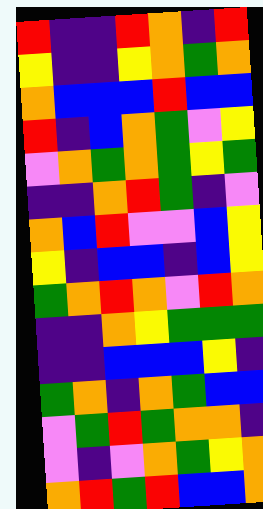[["red", "indigo", "indigo", "red", "orange", "indigo", "red"], ["yellow", "indigo", "indigo", "yellow", "orange", "green", "orange"], ["orange", "blue", "blue", "blue", "red", "blue", "blue"], ["red", "indigo", "blue", "orange", "green", "violet", "yellow"], ["violet", "orange", "green", "orange", "green", "yellow", "green"], ["indigo", "indigo", "orange", "red", "green", "indigo", "violet"], ["orange", "blue", "red", "violet", "violet", "blue", "yellow"], ["yellow", "indigo", "blue", "blue", "indigo", "blue", "yellow"], ["green", "orange", "red", "orange", "violet", "red", "orange"], ["indigo", "indigo", "orange", "yellow", "green", "green", "green"], ["indigo", "indigo", "blue", "blue", "blue", "yellow", "indigo"], ["green", "orange", "indigo", "orange", "green", "blue", "blue"], ["violet", "green", "red", "green", "orange", "orange", "indigo"], ["violet", "indigo", "violet", "orange", "green", "yellow", "orange"], ["orange", "red", "green", "red", "blue", "blue", "orange"]]